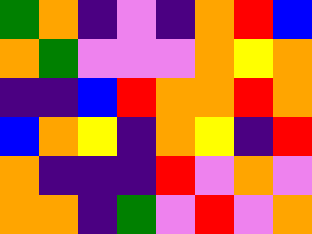[["green", "orange", "indigo", "violet", "indigo", "orange", "red", "blue"], ["orange", "green", "violet", "violet", "violet", "orange", "yellow", "orange"], ["indigo", "indigo", "blue", "red", "orange", "orange", "red", "orange"], ["blue", "orange", "yellow", "indigo", "orange", "yellow", "indigo", "red"], ["orange", "indigo", "indigo", "indigo", "red", "violet", "orange", "violet"], ["orange", "orange", "indigo", "green", "violet", "red", "violet", "orange"]]